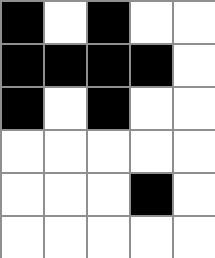[["black", "white", "black", "white", "white"], ["black", "black", "black", "black", "white"], ["black", "white", "black", "white", "white"], ["white", "white", "white", "white", "white"], ["white", "white", "white", "black", "white"], ["white", "white", "white", "white", "white"]]